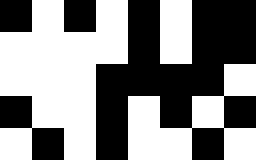[["black", "white", "black", "white", "black", "white", "black", "black"], ["white", "white", "white", "white", "black", "white", "black", "black"], ["white", "white", "white", "black", "black", "black", "black", "white"], ["black", "white", "white", "black", "white", "black", "white", "black"], ["white", "black", "white", "black", "white", "white", "black", "white"]]